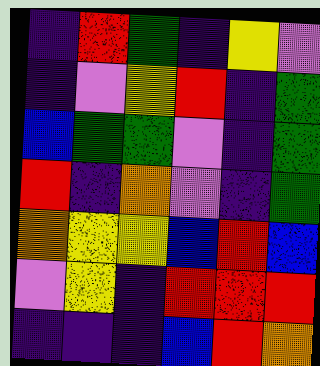[["indigo", "red", "green", "indigo", "yellow", "violet"], ["indigo", "violet", "yellow", "red", "indigo", "green"], ["blue", "green", "green", "violet", "indigo", "green"], ["red", "indigo", "orange", "violet", "indigo", "green"], ["orange", "yellow", "yellow", "blue", "red", "blue"], ["violet", "yellow", "indigo", "red", "red", "red"], ["indigo", "indigo", "indigo", "blue", "red", "orange"]]